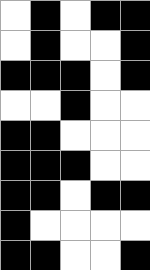[["white", "black", "white", "black", "black"], ["white", "black", "white", "white", "black"], ["black", "black", "black", "white", "black"], ["white", "white", "black", "white", "white"], ["black", "black", "white", "white", "white"], ["black", "black", "black", "white", "white"], ["black", "black", "white", "black", "black"], ["black", "white", "white", "white", "white"], ["black", "black", "white", "white", "black"]]